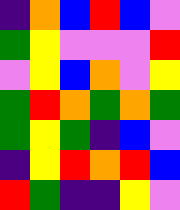[["indigo", "orange", "blue", "red", "blue", "violet"], ["green", "yellow", "violet", "violet", "violet", "red"], ["violet", "yellow", "blue", "orange", "violet", "yellow"], ["green", "red", "orange", "green", "orange", "green"], ["green", "yellow", "green", "indigo", "blue", "violet"], ["indigo", "yellow", "red", "orange", "red", "blue"], ["red", "green", "indigo", "indigo", "yellow", "violet"]]